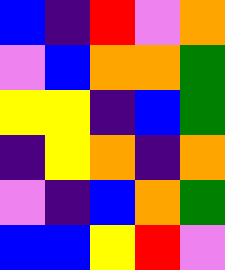[["blue", "indigo", "red", "violet", "orange"], ["violet", "blue", "orange", "orange", "green"], ["yellow", "yellow", "indigo", "blue", "green"], ["indigo", "yellow", "orange", "indigo", "orange"], ["violet", "indigo", "blue", "orange", "green"], ["blue", "blue", "yellow", "red", "violet"]]